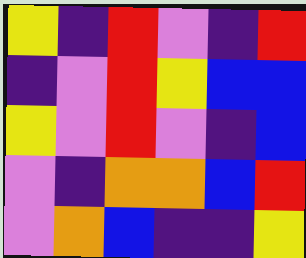[["yellow", "indigo", "red", "violet", "indigo", "red"], ["indigo", "violet", "red", "yellow", "blue", "blue"], ["yellow", "violet", "red", "violet", "indigo", "blue"], ["violet", "indigo", "orange", "orange", "blue", "red"], ["violet", "orange", "blue", "indigo", "indigo", "yellow"]]